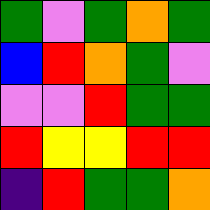[["green", "violet", "green", "orange", "green"], ["blue", "red", "orange", "green", "violet"], ["violet", "violet", "red", "green", "green"], ["red", "yellow", "yellow", "red", "red"], ["indigo", "red", "green", "green", "orange"]]